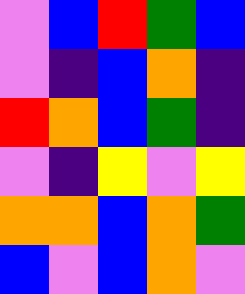[["violet", "blue", "red", "green", "blue"], ["violet", "indigo", "blue", "orange", "indigo"], ["red", "orange", "blue", "green", "indigo"], ["violet", "indigo", "yellow", "violet", "yellow"], ["orange", "orange", "blue", "orange", "green"], ["blue", "violet", "blue", "orange", "violet"]]